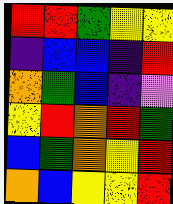[["red", "red", "green", "yellow", "yellow"], ["indigo", "blue", "blue", "indigo", "red"], ["orange", "green", "blue", "indigo", "violet"], ["yellow", "red", "orange", "red", "green"], ["blue", "green", "orange", "yellow", "red"], ["orange", "blue", "yellow", "yellow", "red"]]